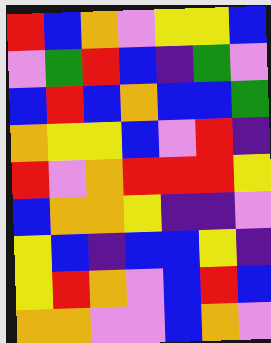[["red", "blue", "orange", "violet", "yellow", "yellow", "blue"], ["violet", "green", "red", "blue", "indigo", "green", "violet"], ["blue", "red", "blue", "orange", "blue", "blue", "green"], ["orange", "yellow", "yellow", "blue", "violet", "red", "indigo"], ["red", "violet", "orange", "red", "red", "red", "yellow"], ["blue", "orange", "orange", "yellow", "indigo", "indigo", "violet"], ["yellow", "blue", "indigo", "blue", "blue", "yellow", "indigo"], ["yellow", "red", "orange", "violet", "blue", "red", "blue"], ["orange", "orange", "violet", "violet", "blue", "orange", "violet"]]